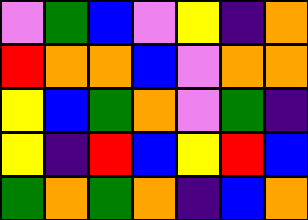[["violet", "green", "blue", "violet", "yellow", "indigo", "orange"], ["red", "orange", "orange", "blue", "violet", "orange", "orange"], ["yellow", "blue", "green", "orange", "violet", "green", "indigo"], ["yellow", "indigo", "red", "blue", "yellow", "red", "blue"], ["green", "orange", "green", "orange", "indigo", "blue", "orange"]]